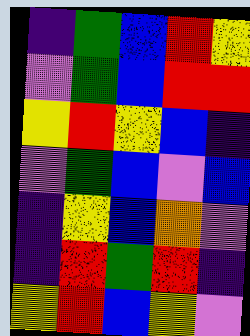[["indigo", "green", "blue", "red", "yellow"], ["violet", "green", "blue", "red", "red"], ["yellow", "red", "yellow", "blue", "indigo"], ["violet", "green", "blue", "violet", "blue"], ["indigo", "yellow", "blue", "orange", "violet"], ["indigo", "red", "green", "red", "indigo"], ["yellow", "red", "blue", "yellow", "violet"]]